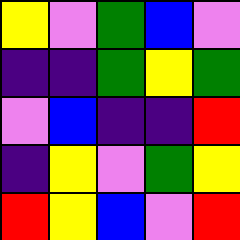[["yellow", "violet", "green", "blue", "violet"], ["indigo", "indigo", "green", "yellow", "green"], ["violet", "blue", "indigo", "indigo", "red"], ["indigo", "yellow", "violet", "green", "yellow"], ["red", "yellow", "blue", "violet", "red"]]